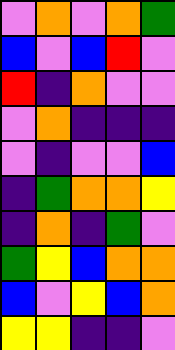[["violet", "orange", "violet", "orange", "green"], ["blue", "violet", "blue", "red", "violet"], ["red", "indigo", "orange", "violet", "violet"], ["violet", "orange", "indigo", "indigo", "indigo"], ["violet", "indigo", "violet", "violet", "blue"], ["indigo", "green", "orange", "orange", "yellow"], ["indigo", "orange", "indigo", "green", "violet"], ["green", "yellow", "blue", "orange", "orange"], ["blue", "violet", "yellow", "blue", "orange"], ["yellow", "yellow", "indigo", "indigo", "violet"]]